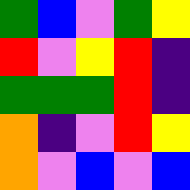[["green", "blue", "violet", "green", "yellow"], ["red", "violet", "yellow", "red", "indigo"], ["green", "green", "green", "red", "indigo"], ["orange", "indigo", "violet", "red", "yellow"], ["orange", "violet", "blue", "violet", "blue"]]